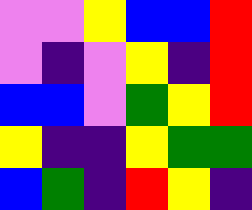[["violet", "violet", "yellow", "blue", "blue", "red"], ["violet", "indigo", "violet", "yellow", "indigo", "red"], ["blue", "blue", "violet", "green", "yellow", "red"], ["yellow", "indigo", "indigo", "yellow", "green", "green"], ["blue", "green", "indigo", "red", "yellow", "indigo"]]